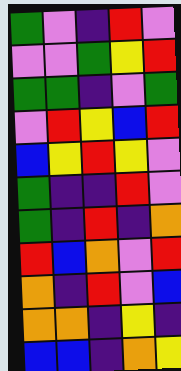[["green", "violet", "indigo", "red", "violet"], ["violet", "violet", "green", "yellow", "red"], ["green", "green", "indigo", "violet", "green"], ["violet", "red", "yellow", "blue", "red"], ["blue", "yellow", "red", "yellow", "violet"], ["green", "indigo", "indigo", "red", "violet"], ["green", "indigo", "red", "indigo", "orange"], ["red", "blue", "orange", "violet", "red"], ["orange", "indigo", "red", "violet", "blue"], ["orange", "orange", "indigo", "yellow", "indigo"], ["blue", "blue", "indigo", "orange", "yellow"]]